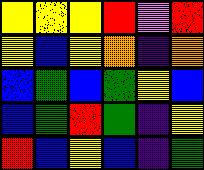[["yellow", "yellow", "yellow", "red", "violet", "red"], ["yellow", "blue", "yellow", "orange", "indigo", "orange"], ["blue", "green", "blue", "green", "yellow", "blue"], ["blue", "green", "red", "green", "indigo", "yellow"], ["red", "blue", "yellow", "blue", "indigo", "green"]]